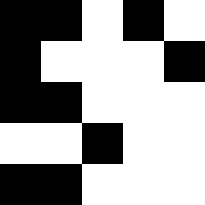[["black", "black", "white", "black", "white"], ["black", "white", "white", "white", "black"], ["black", "black", "white", "white", "white"], ["white", "white", "black", "white", "white"], ["black", "black", "white", "white", "white"]]